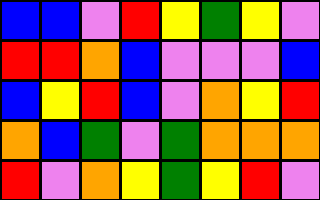[["blue", "blue", "violet", "red", "yellow", "green", "yellow", "violet"], ["red", "red", "orange", "blue", "violet", "violet", "violet", "blue"], ["blue", "yellow", "red", "blue", "violet", "orange", "yellow", "red"], ["orange", "blue", "green", "violet", "green", "orange", "orange", "orange"], ["red", "violet", "orange", "yellow", "green", "yellow", "red", "violet"]]